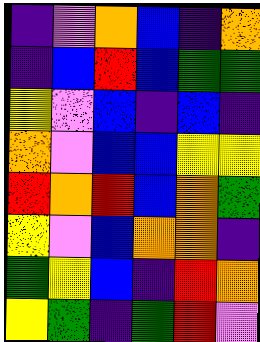[["indigo", "violet", "orange", "blue", "indigo", "orange"], ["indigo", "blue", "red", "blue", "green", "green"], ["yellow", "violet", "blue", "indigo", "blue", "indigo"], ["orange", "violet", "blue", "blue", "yellow", "yellow"], ["red", "orange", "red", "blue", "orange", "green"], ["yellow", "violet", "blue", "orange", "orange", "indigo"], ["green", "yellow", "blue", "indigo", "red", "orange"], ["yellow", "green", "indigo", "green", "red", "violet"]]